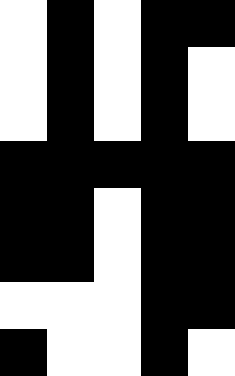[["white", "black", "white", "black", "black"], ["white", "black", "white", "black", "white"], ["white", "black", "white", "black", "white"], ["black", "black", "black", "black", "black"], ["black", "black", "white", "black", "black"], ["black", "black", "white", "black", "black"], ["white", "white", "white", "black", "black"], ["black", "white", "white", "black", "white"]]